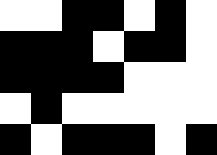[["white", "white", "black", "black", "white", "black", "white"], ["black", "black", "black", "white", "black", "black", "white"], ["black", "black", "black", "black", "white", "white", "white"], ["white", "black", "white", "white", "white", "white", "white"], ["black", "white", "black", "black", "black", "white", "black"]]